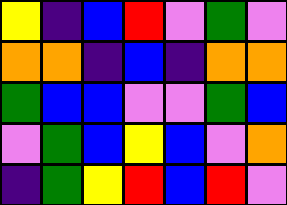[["yellow", "indigo", "blue", "red", "violet", "green", "violet"], ["orange", "orange", "indigo", "blue", "indigo", "orange", "orange"], ["green", "blue", "blue", "violet", "violet", "green", "blue"], ["violet", "green", "blue", "yellow", "blue", "violet", "orange"], ["indigo", "green", "yellow", "red", "blue", "red", "violet"]]